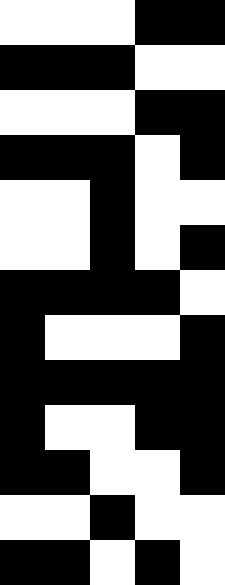[["white", "white", "white", "black", "black"], ["black", "black", "black", "white", "white"], ["white", "white", "white", "black", "black"], ["black", "black", "black", "white", "black"], ["white", "white", "black", "white", "white"], ["white", "white", "black", "white", "black"], ["black", "black", "black", "black", "white"], ["black", "white", "white", "white", "black"], ["black", "black", "black", "black", "black"], ["black", "white", "white", "black", "black"], ["black", "black", "white", "white", "black"], ["white", "white", "black", "white", "white"], ["black", "black", "white", "black", "white"]]